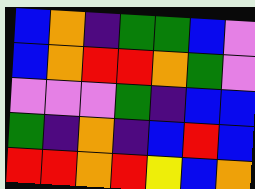[["blue", "orange", "indigo", "green", "green", "blue", "violet"], ["blue", "orange", "red", "red", "orange", "green", "violet"], ["violet", "violet", "violet", "green", "indigo", "blue", "blue"], ["green", "indigo", "orange", "indigo", "blue", "red", "blue"], ["red", "red", "orange", "red", "yellow", "blue", "orange"]]